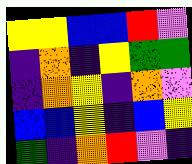[["yellow", "yellow", "blue", "blue", "red", "violet"], ["indigo", "orange", "indigo", "yellow", "green", "green"], ["indigo", "orange", "yellow", "indigo", "orange", "violet"], ["blue", "blue", "yellow", "indigo", "blue", "yellow"], ["green", "indigo", "orange", "red", "violet", "indigo"]]